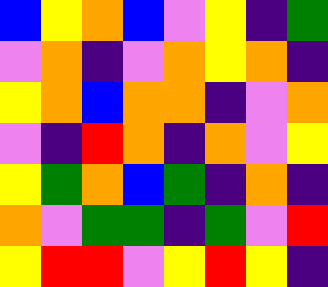[["blue", "yellow", "orange", "blue", "violet", "yellow", "indigo", "green"], ["violet", "orange", "indigo", "violet", "orange", "yellow", "orange", "indigo"], ["yellow", "orange", "blue", "orange", "orange", "indigo", "violet", "orange"], ["violet", "indigo", "red", "orange", "indigo", "orange", "violet", "yellow"], ["yellow", "green", "orange", "blue", "green", "indigo", "orange", "indigo"], ["orange", "violet", "green", "green", "indigo", "green", "violet", "red"], ["yellow", "red", "red", "violet", "yellow", "red", "yellow", "indigo"]]